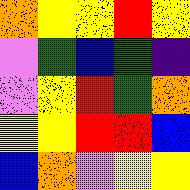[["orange", "yellow", "yellow", "red", "yellow"], ["violet", "green", "blue", "green", "indigo"], ["violet", "yellow", "red", "green", "orange"], ["yellow", "yellow", "red", "red", "blue"], ["blue", "orange", "violet", "yellow", "yellow"]]